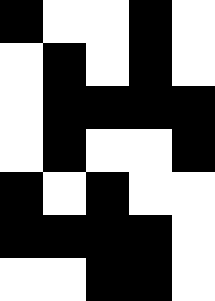[["black", "white", "white", "black", "white"], ["white", "black", "white", "black", "white"], ["white", "black", "black", "black", "black"], ["white", "black", "white", "white", "black"], ["black", "white", "black", "white", "white"], ["black", "black", "black", "black", "white"], ["white", "white", "black", "black", "white"]]